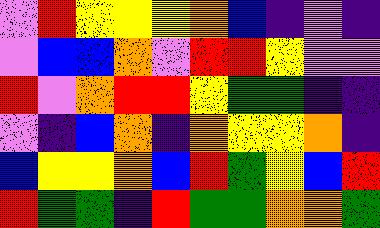[["violet", "red", "yellow", "yellow", "yellow", "orange", "blue", "indigo", "violet", "indigo"], ["violet", "blue", "blue", "orange", "violet", "red", "red", "yellow", "violet", "violet"], ["red", "violet", "orange", "red", "red", "yellow", "green", "green", "indigo", "indigo"], ["violet", "indigo", "blue", "orange", "indigo", "orange", "yellow", "yellow", "orange", "indigo"], ["blue", "yellow", "yellow", "orange", "blue", "red", "green", "yellow", "blue", "red"], ["red", "green", "green", "indigo", "red", "green", "green", "orange", "orange", "green"]]